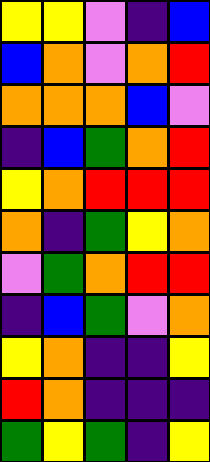[["yellow", "yellow", "violet", "indigo", "blue"], ["blue", "orange", "violet", "orange", "red"], ["orange", "orange", "orange", "blue", "violet"], ["indigo", "blue", "green", "orange", "red"], ["yellow", "orange", "red", "red", "red"], ["orange", "indigo", "green", "yellow", "orange"], ["violet", "green", "orange", "red", "red"], ["indigo", "blue", "green", "violet", "orange"], ["yellow", "orange", "indigo", "indigo", "yellow"], ["red", "orange", "indigo", "indigo", "indigo"], ["green", "yellow", "green", "indigo", "yellow"]]